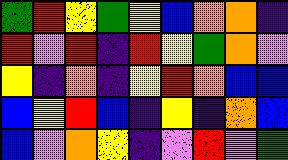[["green", "red", "yellow", "green", "yellow", "blue", "orange", "orange", "indigo"], ["red", "violet", "red", "indigo", "red", "yellow", "green", "orange", "violet"], ["yellow", "indigo", "orange", "indigo", "yellow", "red", "orange", "blue", "blue"], ["blue", "yellow", "red", "blue", "indigo", "yellow", "indigo", "orange", "blue"], ["blue", "violet", "orange", "yellow", "indigo", "violet", "red", "violet", "green"]]